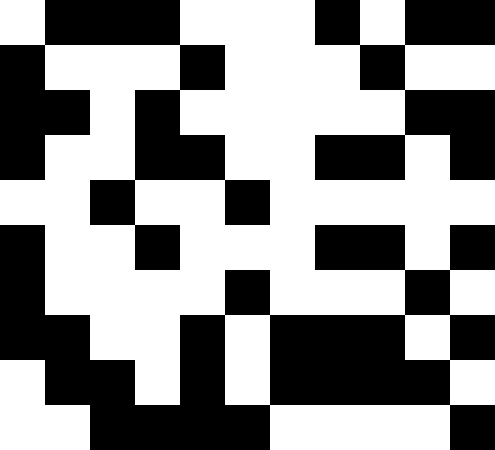[["white", "black", "black", "black", "white", "white", "white", "black", "white", "black", "black"], ["black", "white", "white", "white", "black", "white", "white", "white", "black", "white", "white"], ["black", "black", "white", "black", "white", "white", "white", "white", "white", "black", "black"], ["black", "white", "white", "black", "black", "white", "white", "black", "black", "white", "black"], ["white", "white", "black", "white", "white", "black", "white", "white", "white", "white", "white"], ["black", "white", "white", "black", "white", "white", "white", "black", "black", "white", "black"], ["black", "white", "white", "white", "white", "black", "white", "white", "white", "black", "white"], ["black", "black", "white", "white", "black", "white", "black", "black", "black", "white", "black"], ["white", "black", "black", "white", "black", "white", "black", "black", "black", "black", "white"], ["white", "white", "black", "black", "black", "black", "white", "white", "white", "white", "black"]]